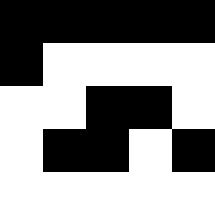[["black", "black", "black", "black", "black"], ["black", "white", "white", "white", "white"], ["white", "white", "black", "black", "white"], ["white", "black", "black", "white", "black"], ["white", "white", "white", "white", "white"]]